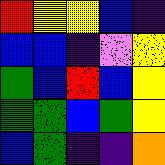[["red", "yellow", "yellow", "blue", "indigo"], ["blue", "blue", "indigo", "violet", "yellow"], ["green", "blue", "red", "blue", "yellow"], ["green", "green", "blue", "green", "yellow"], ["blue", "green", "indigo", "indigo", "orange"]]